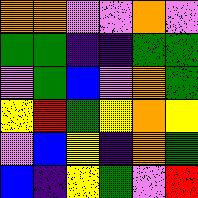[["orange", "orange", "violet", "violet", "orange", "violet"], ["green", "green", "indigo", "indigo", "green", "green"], ["violet", "green", "blue", "violet", "orange", "green"], ["yellow", "red", "green", "yellow", "orange", "yellow"], ["violet", "blue", "yellow", "indigo", "orange", "green"], ["blue", "indigo", "yellow", "green", "violet", "red"]]